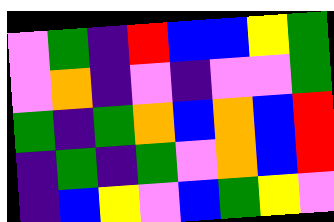[["violet", "green", "indigo", "red", "blue", "blue", "yellow", "green"], ["violet", "orange", "indigo", "violet", "indigo", "violet", "violet", "green"], ["green", "indigo", "green", "orange", "blue", "orange", "blue", "red"], ["indigo", "green", "indigo", "green", "violet", "orange", "blue", "red"], ["indigo", "blue", "yellow", "violet", "blue", "green", "yellow", "violet"]]